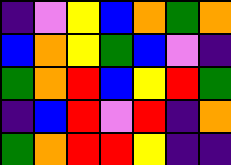[["indigo", "violet", "yellow", "blue", "orange", "green", "orange"], ["blue", "orange", "yellow", "green", "blue", "violet", "indigo"], ["green", "orange", "red", "blue", "yellow", "red", "green"], ["indigo", "blue", "red", "violet", "red", "indigo", "orange"], ["green", "orange", "red", "red", "yellow", "indigo", "indigo"]]